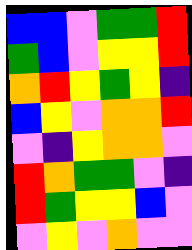[["blue", "blue", "violet", "green", "green", "red"], ["green", "blue", "violet", "yellow", "yellow", "red"], ["orange", "red", "yellow", "green", "yellow", "indigo"], ["blue", "yellow", "violet", "orange", "orange", "red"], ["violet", "indigo", "yellow", "orange", "orange", "violet"], ["red", "orange", "green", "green", "violet", "indigo"], ["red", "green", "yellow", "yellow", "blue", "violet"], ["violet", "yellow", "violet", "orange", "violet", "violet"]]